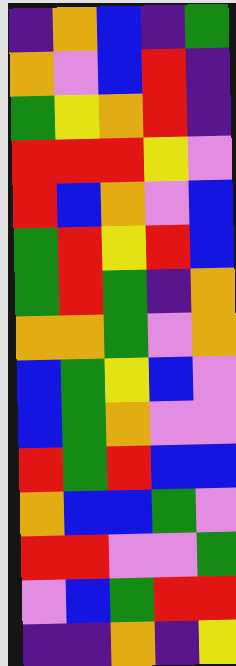[["indigo", "orange", "blue", "indigo", "green"], ["orange", "violet", "blue", "red", "indigo"], ["green", "yellow", "orange", "red", "indigo"], ["red", "red", "red", "yellow", "violet"], ["red", "blue", "orange", "violet", "blue"], ["green", "red", "yellow", "red", "blue"], ["green", "red", "green", "indigo", "orange"], ["orange", "orange", "green", "violet", "orange"], ["blue", "green", "yellow", "blue", "violet"], ["blue", "green", "orange", "violet", "violet"], ["red", "green", "red", "blue", "blue"], ["orange", "blue", "blue", "green", "violet"], ["red", "red", "violet", "violet", "green"], ["violet", "blue", "green", "red", "red"], ["indigo", "indigo", "orange", "indigo", "yellow"]]